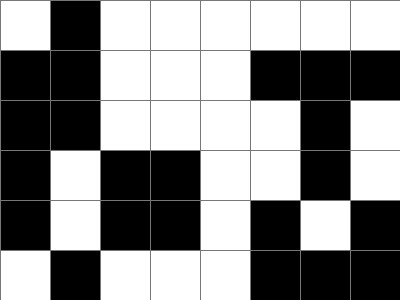[["white", "black", "white", "white", "white", "white", "white", "white"], ["black", "black", "white", "white", "white", "black", "black", "black"], ["black", "black", "white", "white", "white", "white", "black", "white"], ["black", "white", "black", "black", "white", "white", "black", "white"], ["black", "white", "black", "black", "white", "black", "white", "black"], ["white", "black", "white", "white", "white", "black", "black", "black"]]